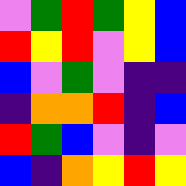[["violet", "green", "red", "green", "yellow", "blue"], ["red", "yellow", "red", "violet", "yellow", "blue"], ["blue", "violet", "green", "violet", "indigo", "indigo"], ["indigo", "orange", "orange", "red", "indigo", "blue"], ["red", "green", "blue", "violet", "indigo", "violet"], ["blue", "indigo", "orange", "yellow", "red", "yellow"]]